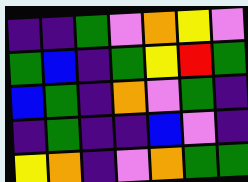[["indigo", "indigo", "green", "violet", "orange", "yellow", "violet"], ["green", "blue", "indigo", "green", "yellow", "red", "green"], ["blue", "green", "indigo", "orange", "violet", "green", "indigo"], ["indigo", "green", "indigo", "indigo", "blue", "violet", "indigo"], ["yellow", "orange", "indigo", "violet", "orange", "green", "green"]]